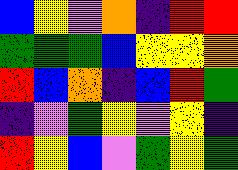[["blue", "yellow", "violet", "orange", "indigo", "red", "red"], ["green", "green", "green", "blue", "yellow", "yellow", "orange"], ["red", "blue", "orange", "indigo", "blue", "red", "green"], ["indigo", "violet", "green", "yellow", "violet", "yellow", "indigo"], ["red", "yellow", "blue", "violet", "green", "yellow", "green"]]